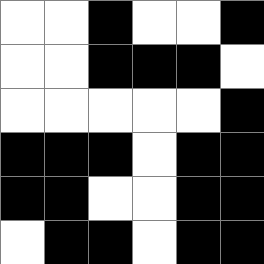[["white", "white", "black", "white", "white", "black"], ["white", "white", "black", "black", "black", "white"], ["white", "white", "white", "white", "white", "black"], ["black", "black", "black", "white", "black", "black"], ["black", "black", "white", "white", "black", "black"], ["white", "black", "black", "white", "black", "black"]]